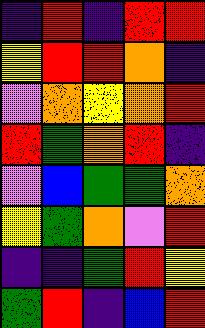[["indigo", "red", "indigo", "red", "red"], ["yellow", "red", "red", "orange", "indigo"], ["violet", "orange", "yellow", "orange", "red"], ["red", "green", "orange", "red", "indigo"], ["violet", "blue", "green", "green", "orange"], ["yellow", "green", "orange", "violet", "red"], ["indigo", "indigo", "green", "red", "yellow"], ["green", "red", "indigo", "blue", "red"]]